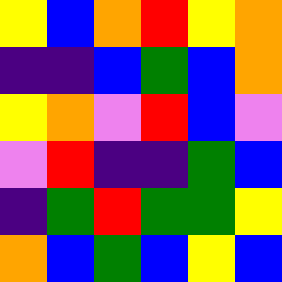[["yellow", "blue", "orange", "red", "yellow", "orange"], ["indigo", "indigo", "blue", "green", "blue", "orange"], ["yellow", "orange", "violet", "red", "blue", "violet"], ["violet", "red", "indigo", "indigo", "green", "blue"], ["indigo", "green", "red", "green", "green", "yellow"], ["orange", "blue", "green", "blue", "yellow", "blue"]]